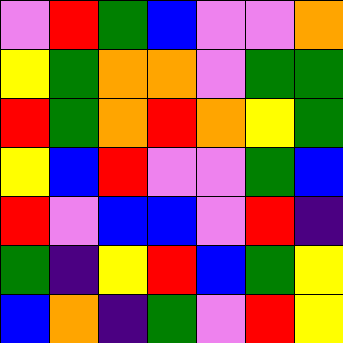[["violet", "red", "green", "blue", "violet", "violet", "orange"], ["yellow", "green", "orange", "orange", "violet", "green", "green"], ["red", "green", "orange", "red", "orange", "yellow", "green"], ["yellow", "blue", "red", "violet", "violet", "green", "blue"], ["red", "violet", "blue", "blue", "violet", "red", "indigo"], ["green", "indigo", "yellow", "red", "blue", "green", "yellow"], ["blue", "orange", "indigo", "green", "violet", "red", "yellow"]]